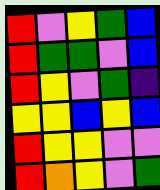[["red", "violet", "yellow", "green", "blue"], ["red", "green", "green", "violet", "blue"], ["red", "yellow", "violet", "green", "indigo"], ["yellow", "yellow", "blue", "yellow", "blue"], ["red", "yellow", "yellow", "violet", "violet"], ["red", "orange", "yellow", "violet", "green"]]